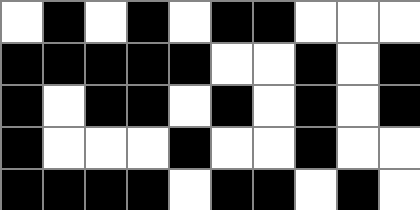[["white", "black", "white", "black", "white", "black", "black", "white", "white", "white"], ["black", "black", "black", "black", "black", "white", "white", "black", "white", "black"], ["black", "white", "black", "black", "white", "black", "white", "black", "white", "black"], ["black", "white", "white", "white", "black", "white", "white", "black", "white", "white"], ["black", "black", "black", "black", "white", "black", "black", "white", "black", "white"]]